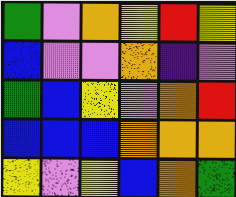[["green", "violet", "orange", "yellow", "red", "yellow"], ["blue", "violet", "violet", "orange", "indigo", "violet"], ["green", "blue", "yellow", "violet", "orange", "red"], ["blue", "blue", "blue", "orange", "orange", "orange"], ["yellow", "violet", "yellow", "blue", "orange", "green"]]